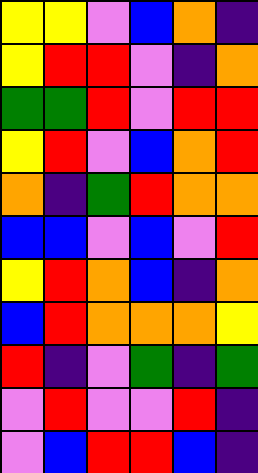[["yellow", "yellow", "violet", "blue", "orange", "indigo"], ["yellow", "red", "red", "violet", "indigo", "orange"], ["green", "green", "red", "violet", "red", "red"], ["yellow", "red", "violet", "blue", "orange", "red"], ["orange", "indigo", "green", "red", "orange", "orange"], ["blue", "blue", "violet", "blue", "violet", "red"], ["yellow", "red", "orange", "blue", "indigo", "orange"], ["blue", "red", "orange", "orange", "orange", "yellow"], ["red", "indigo", "violet", "green", "indigo", "green"], ["violet", "red", "violet", "violet", "red", "indigo"], ["violet", "blue", "red", "red", "blue", "indigo"]]